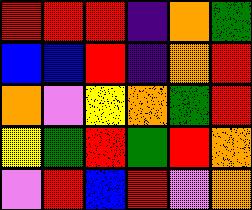[["red", "red", "red", "indigo", "orange", "green"], ["blue", "blue", "red", "indigo", "orange", "red"], ["orange", "violet", "yellow", "orange", "green", "red"], ["yellow", "green", "red", "green", "red", "orange"], ["violet", "red", "blue", "red", "violet", "orange"]]